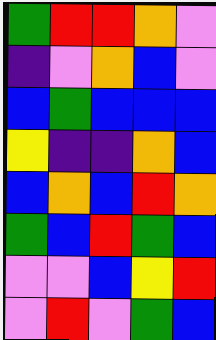[["green", "red", "red", "orange", "violet"], ["indigo", "violet", "orange", "blue", "violet"], ["blue", "green", "blue", "blue", "blue"], ["yellow", "indigo", "indigo", "orange", "blue"], ["blue", "orange", "blue", "red", "orange"], ["green", "blue", "red", "green", "blue"], ["violet", "violet", "blue", "yellow", "red"], ["violet", "red", "violet", "green", "blue"]]